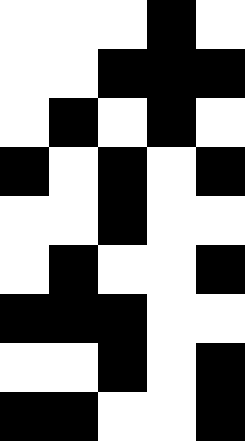[["white", "white", "white", "black", "white"], ["white", "white", "black", "black", "black"], ["white", "black", "white", "black", "white"], ["black", "white", "black", "white", "black"], ["white", "white", "black", "white", "white"], ["white", "black", "white", "white", "black"], ["black", "black", "black", "white", "white"], ["white", "white", "black", "white", "black"], ["black", "black", "white", "white", "black"]]